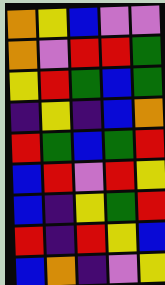[["orange", "yellow", "blue", "violet", "violet"], ["orange", "violet", "red", "red", "green"], ["yellow", "red", "green", "blue", "green"], ["indigo", "yellow", "indigo", "blue", "orange"], ["red", "green", "blue", "green", "red"], ["blue", "red", "violet", "red", "yellow"], ["blue", "indigo", "yellow", "green", "red"], ["red", "indigo", "red", "yellow", "blue"], ["blue", "orange", "indigo", "violet", "yellow"]]